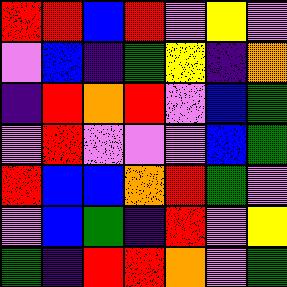[["red", "red", "blue", "red", "violet", "yellow", "violet"], ["violet", "blue", "indigo", "green", "yellow", "indigo", "orange"], ["indigo", "red", "orange", "red", "violet", "blue", "green"], ["violet", "red", "violet", "violet", "violet", "blue", "green"], ["red", "blue", "blue", "orange", "red", "green", "violet"], ["violet", "blue", "green", "indigo", "red", "violet", "yellow"], ["green", "indigo", "red", "red", "orange", "violet", "green"]]